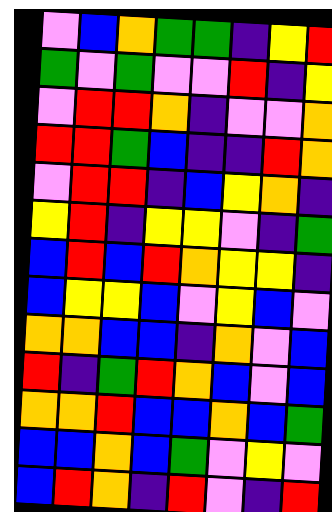[["violet", "blue", "orange", "green", "green", "indigo", "yellow", "red"], ["green", "violet", "green", "violet", "violet", "red", "indigo", "yellow"], ["violet", "red", "red", "orange", "indigo", "violet", "violet", "orange"], ["red", "red", "green", "blue", "indigo", "indigo", "red", "orange"], ["violet", "red", "red", "indigo", "blue", "yellow", "orange", "indigo"], ["yellow", "red", "indigo", "yellow", "yellow", "violet", "indigo", "green"], ["blue", "red", "blue", "red", "orange", "yellow", "yellow", "indigo"], ["blue", "yellow", "yellow", "blue", "violet", "yellow", "blue", "violet"], ["orange", "orange", "blue", "blue", "indigo", "orange", "violet", "blue"], ["red", "indigo", "green", "red", "orange", "blue", "violet", "blue"], ["orange", "orange", "red", "blue", "blue", "orange", "blue", "green"], ["blue", "blue", "orange", "blue", "green", "violet", "yellow", "violet"], ["blue", "red", "orange", "indigo", "red", "violet", "indigo", "red"]]